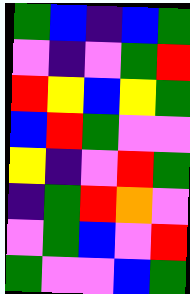[["green", "blue", "indigo", "blue", "green"], ["violet", "indigo", "violet", "green", "red"], ["red", "yellow", "blue", "yellow", "green"], ["blue", "red", "green", "violet", "violet"], ["yellow", "indigo", "violet", "red", "green"], ["indigo", "green", "red", "orange", "violet"], ["violet", "green", "blue", "violet", "red"], ["green", "violet", "violet", "blue", "green"]]